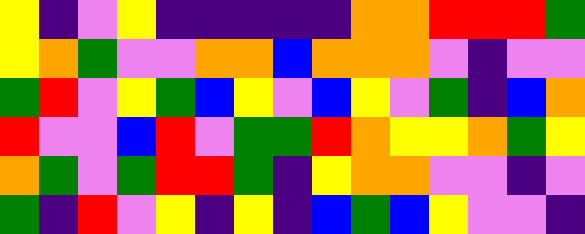[["yellow", "indigo", "violet", "yellow", "indigo", "indigo", "indigo", "indigo", "indigo", "orange", "orange", "red", "red", "red", "green"], ["yellow", "orange", "green", "violet", "violet", "orange", "orange", "blue", "orange", "orange", "orange", "violet", "indigo", "violet", "violet"], ["green", "red", "violet", "yellow", "green", "blue", "yellow", "violet", "blue", "yellow", "violet", "green", "indigo", "blue", "orange"], ["red", "violet", "violet", "blue", "red", "violet", "green", "green", "red", "orange", "yellow", "yellow", "orange", "green", "yellow"], ["orange", "green", "violet", "green", "red", "red", "green", "indigo", "yellow", "orange", "orange", "violet", "violet", "indigo", "violet"], ["green", "indigo", "red", "violet", "yellow", "indigo", "yellow", "indigo", "blue", "green", "blue", "yellow", "violet", "violet", "indigo"]]